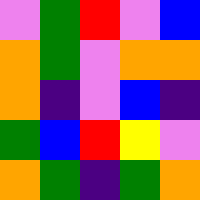[["violet", "green", "red", "violet", "blue"], ["orange", "green", "violet", "orange", "orange"], ["orange", "indigo", "violet", "blue", "indigo"], ["green", "blue", "red", "yellow", "violet"], ["orange", "green", "indigo", "green", "orange"]]